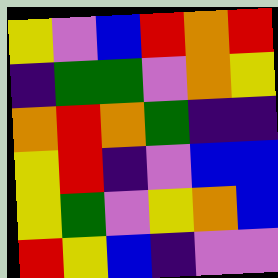[["yellow", "violet", "blue", "red", "orange", "red"], ["indigo", "green", "green", "violet", "orange", "yellow"], ["orange", "red", "orange", "green", "indigo", "indigo"], ["yellow", "red", "indigo", "violet", "blue", "blue"], ["yellow", "green", "violet", "yellow", "orange", "blue"], ["red", "yellow", "blue", "indigo", "violet", "violet"]]